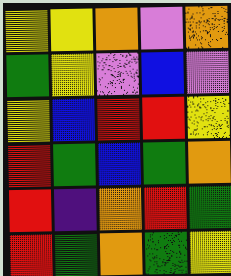[["yellow", "yellow", "orange", "violet", "orange"], ["green", "yellow", "violet", "blue", "violet"], ["yellow", "blue", "red", "red", "yellow"], ["red", "green", "blue", "green", "orange"], ["red", "indigo", "orange", "red", "green"], ["red", "green", "orange", "green", "yellow"]]